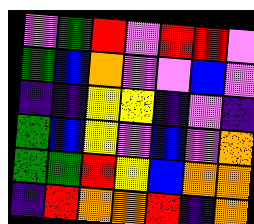[["violet", "green", "red", "violet", "red", "red", "violet"], ["green", "blue", "orange", "violet", "violet", "blue", "violet"], ["indigo", "indigo", "yellow", "yellow", "indigo", "violet", "indigo"], ["green", "blue", "yellow", "violet", "blue", "violet", "orange"], ["green", "green", "red", "yellow", "blue", "orange", "orange"], ["indigo", "red", "orange", "orange", "red", "indigo", "orange"]]